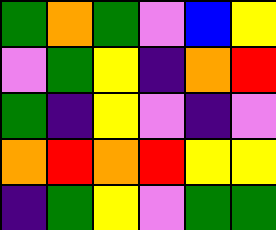[["green", "orange", "green", "violet", "blue", "yellow"], ["violet", "green", "yellow", "indigo", "orange", "red"], ["green", "indigo", "yellow", "violet", "indigo", "violet"], ["orange", "red", "orange", "red", "yellow", "yellow"], ["indigo", "green", "yellow", "violet", "green", "green"]]